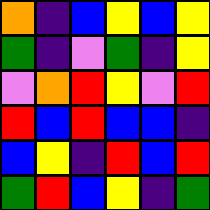[["orange", "indigo", "blue", "yellow", "blue", "yellow"], ["green", "indigo", "violet", "green", "indigo", "yellow"], ["violet", "orange", "red", "yellow", "violet", "red"], ["red", "blue", "red", "blue", "blue", "indigo"], ["blue", "yellow", "indigo", "red", "blue", "red"], ["green", "red", "blue", "yellow", "indigo", "green"]]